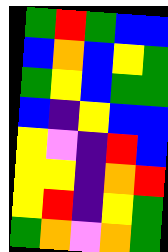[["green", "red", "green", "blue", "blue"], ["blue", "orange", "blue", "yellow", "green"], ["green", "yellow", "blue", "green", "green"], ["blue", "indigo", "yellow", "blue", "blue"], ["yellow", "violet", "indigo", "red", "blue"], ["yellow", "yellow", "indigo", "orange", "red"], ["yellow", "red", "indigo", "yellow", "green"], ["green", "orange", "violet", "orange", "green"]]